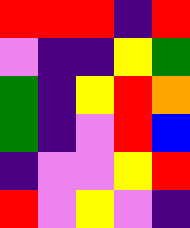[["red", "red", "red", "indigo", "red"], ["violet", "indigo", "indigo", "yellow", "green"], ["green", "indigo", "yellow", "red", "orange"], ["green", "indigo", "violet", "red", "blue"], ["indigo", "violet", "violet", "yellow", "red"], ["red", "violet", "yellow", "violet", "indigo"]]